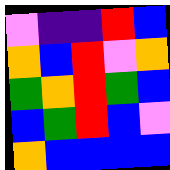[["violet", "indigo", "indigo", "red", "blue"], ["orange", "blue", "red", "violet", "orange"], ["green", "orange", "red", "green", "blue"], ["blue", "green", "red", "blue", "violet"], ["orange", "blue", "blue", "blue", "blue"]]